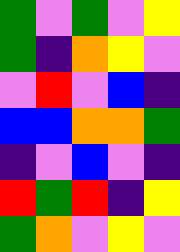[["green", "violet", "green", "violet", "yellow"], ["green", "indigo", "orange", "yellow", "violet"], ["violet", "red", "violet", "blue", "indigo"], ["blue", "blue", "orange", "orange", "green"], ["indigo", "violet", "blue", "violet", "indigo"], ["red", "green", "red", "indigo", "yellow"], ["green", "orange", "violet", "yellow", "violet"]]